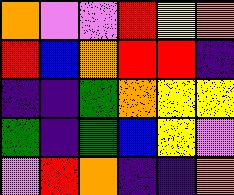[["orange", "violet", "violet", "red", "yellow", "orange"], ["red", "blue", "orange", "red", "red", "indigo"], ["indigo", "indigo", "green", "orange", "yellow", "yellow"], ["green", "indigo", "green", "blue", "yellow", "violet"], ["violet", "red", "orange", "indigo", "indigo", "orange"]]